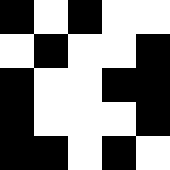[["black", "white", "black", "white", "white"], ["white", "black", "white", "white", "black"], ["black", "white", "white", "black", "black"], ["black", "white", "white", "white", "black"], ["black", "black", "white", "black", "white"]]